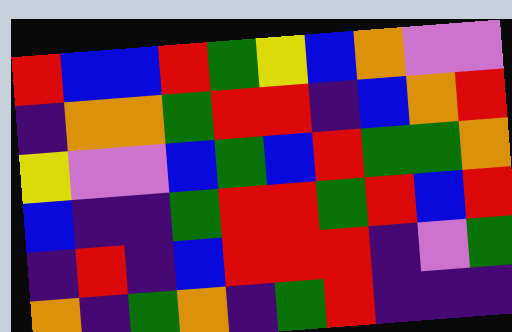[["red", "blue", "blue", "red", "green", "yellow", "blue", "orange", "violet", "violet"], ["indigo", "orange", "orange", "green", "red", "red", "indigo", "blue", "orange", "red"], ["yellow", "violet", "violet", "blue", "green", "blue", "red", "green", "green", "orange"], ["blue", "indigo", "indigo", "green", "red", "red", "green", "red", "blue", "red"], ["indigo", "red", "indigo", "blue", "red", "red", "red", "indigo", "violet", "green"], ["orange", "indigo", "green", "orange", "indigo", "green", "red", "indigo", "indigo", "indigo"]]